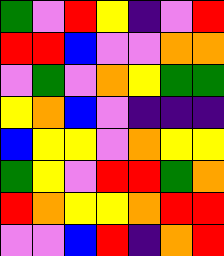[["green", "violet", "red", "yellow", "indigo", "violet", "red"], ["red", "red", "blue", "violet", "violet", "orange", "orange"], ["violet", "green", "violet", "orange", "yellow", "green", "green"], ["yellow", "orange", "blue", "violet", "indigo", "indigo", "indigo"], ["blue", "yellow", "yellow", "violet", "orange", "yellow", "yellow"], ["green", "yellow", "violet", "red", "red", "green", "orange"], ["red", "orange", "yellow", "yellow", "orange", "red", "red"], ["violet", "violet", "blue", "red", "indigo", "orange", "red"]]